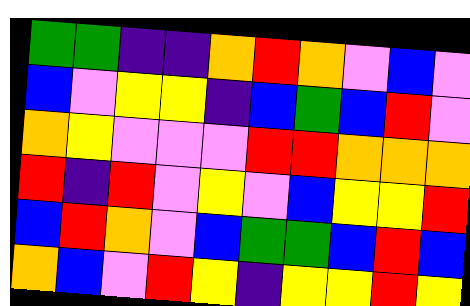[["green", "green", "indigo", "indigo", "orange", "red", "orange", "violet", "blue", "violet"], ["blue", "violet", "yellow", "yellow", "indigo", "blue", "green", "blue", "red", "violet"], ["orange", "yellow", "violet", "violet", "violet", "red", "red", "orange", "orange", "orange"], ["red", "indigo", "red", "violet", "yellow", "violet", "blue", "yellow", "yellow", "red"], ["blue", "red", "orange", "violet", "blue", "green", "green", "blue", "red", "blue"], ["orange", "blue", "violet", "red", "yellow", "indigo", "yellow", "yellow", "red", "yellow"]]